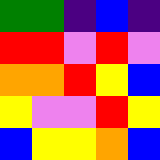[["green", "green", "indigo", "blue", "indigo"], ["red", "red", "violet", "red", "violet"], ["orange", "orange", "red", "yellow", "blue"], ["yellow", "violet", "violet", "red", "yellow"], ["blue", "yellow", "yellow", "orange", "blue"]]